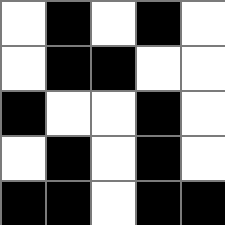[["white", "black", "white", "black", "white"], ["white", "black", "black", "white", "white"], ["black", "white", "white", "black", "white"], ["white", "black", "white", "black", "white"], ["black", "black", "white", "black", "black"]]